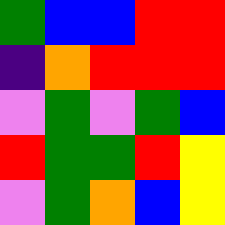[["green", "blue", "blue", "red", "red"], ["indigo", "orange", "red", "red", "red"], ["violet", "green", "violet", "green", "blue"], ["red", "green", "green", "red", "yellow"], ["violet", "green", "orange", "blue", "yellow"]]